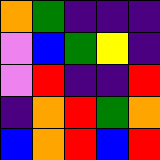[["orange", "green", "indigo", "indigo", "indigo"], ["violet", "blue", "green", "yellow", "indigo"], ["violet", "red", "indigo", "indigo", "red"], ["indigo", "orange", "red", "green", "orange"], ["blue", "orange", "red", "blue", "red"]]